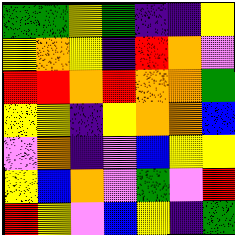[["green", "green", "yellow", "green", "indigo", "indigo", "yellow"], ["yellow", "orange", "yellow", "indigo", "red", "orange", "violet"], ["red", "red", "orange", "red", "orange", "orange", "green"], ["yellow", "yellow", "indigo", "yellow", "orange", "orange", "blue"], ["violet", "orange", "indigo", "violet", "blue", "yellow", "yellow"], ["yellow", "blue", "orange", "violet", "green", "violet", "red"], ["red", "yellow", "violet", "blue", "yellow", "indigo", "green"]]